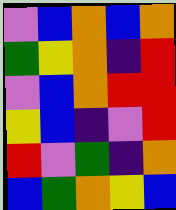[["violet", "blue", "orange", "blue", "orange"], ["green", "yellow", "orange", "indigo", "red"], ["violet", "blue", "orange", "red", "red"], ["yellow", "blue", "indigo", "violet", "red"], ["red", "violet", "green", "indigo", "orange"], ["blue", "green", "orange", "yellow", "blue"]]